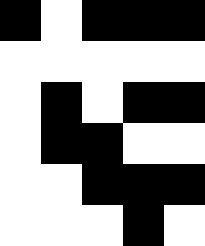[["black", "white", "black", "black", "black"], ["white", "white", "white", "white", "white"], ["white", "black", "white", "black", "black"], ["white", "black", "black", "white", "white"], ["white", "white", "black", "black", "black"], ["white", "white", "white", "black", "white"]]